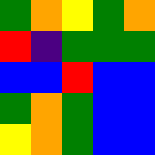[["green", "orange", "yellow", "green", "orange"], ["red", "indigo", "green", "green", "green"], ["blue", "blue", "red", "blue", "blue"], ["green", "orange", "green", "blue", "blue"], ["yellow", "orange", "green", "blue", "blue"]]